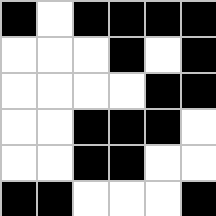[["black", "white", "black", "black", "black", "black"], ["white", "white", "white", "black", "white", "black"], ["white", "white", "white", "white", "black", "black"], ["white", "white", "black", "black", "black", "white"], ["white", "white", "black", "black", "white", "white"], ["black", "black", "white", "white", "white", "black"]]